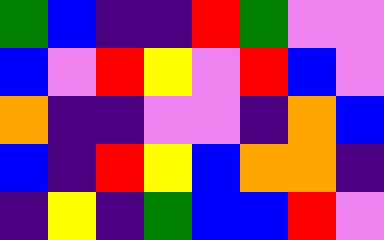[["green", "blue", "indigo", "indigo", "red", "green", "violet", "violet"], ["blue", "violet", "red", "yellow", "violet", "red", "blue", "violet"], ["orange", "indigo", "indigo", "violet", "violet", "indigo", "orange", "blue"], ["blue", "indigo", "red", "yellow", "blue", "orange", "orange", "indigo"], ["indigo", "yellow", "indigo", "green", "blue", "blue", "red", "violet"]]